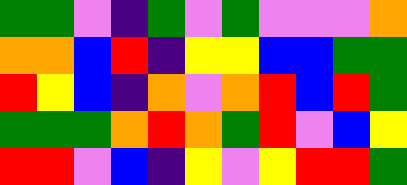[["green", "green", "violet", "indigo", "green", "violet", "green", "violet", "violet", "violet", "orange"], ["orange", "orange", "blue", "red", "indigo", "yellow", "yellow", "blue", "blue", "green", "green"], ["red", "yellow", "blue", "indigo", "orange", "violet", "orange", "red", "blue", "red", "green"], ["green", "green", "green", "orange", "red", "orange", "green", "red", "violet", "blue", "yellow"], ["red", "red", "violet", "blue", "indigo", "yellow", "violet", "yellow", "red", "red", "green"]]